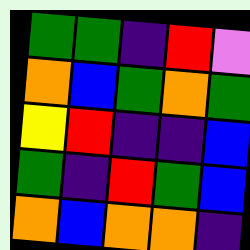[["green", "green", "indigo", "red", "violet"], ["orange", "blue", "green", "orange", "green"], ["yellow", "red", "indigo", "indigo", "blue"], ["green", "indigo", "red", "green", "blue"], ["orange", "blue", "orange", "orange", "indigo"]]